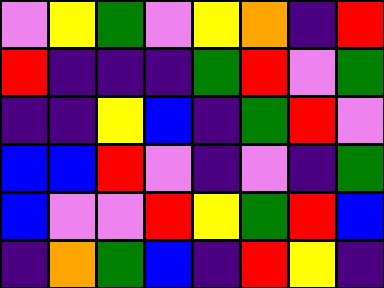[["violet", "yellow", "green", "violet", "yellow", "orange", "indigo", "red"], ["red", "indigo", "indigo", "indigo", "green", "red", "violet", "green"], ["indigo", "indigo", "yellow", "blue", "indigo", "green", "red", "violet"], ["blue", "blue", "red", "violet", "indigo", "violet", "indigo", "green"], ["blue", "violet", "violet", "red", "yellow", "green", "red", "blue"], ["indigo", "orange", "green", "blue", "indigo", "red", "yellow", "indigo"]]